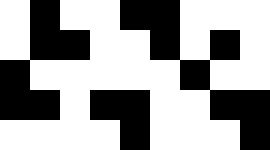[["white", "black", "white", "white", "black", "black", "white", "white", "white"], ["white", "black", "black", "white", "white", "black", "white", "black", "white"], ["black", "white", "white", "white", "white", "white", "black", "white", "white"], ["black", "black", "white", "black", "black", "white", "white", "black", "black"], ["white", "white", "white", "white", "black", "white", "white", "white", "black"]]